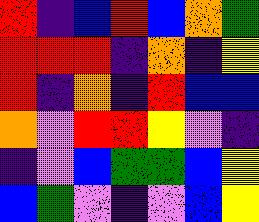[["red", "indigo", "blue", "red", "blue", "orange", "green"], ["red", "red", "red", "indigo", "orange", "indigo", "yellow"], ["red", "indigo", "orange", "indigo", "red", "blue", "blue"], ["orange", "violet", "red", "red", "yellow", "violet", "indigo"], ["indigo", "violet", "blue", "green", "green", "blue", "yellow"], ["blue", "green", "violet", "indigo", "violet", "blue", "yellow"]]